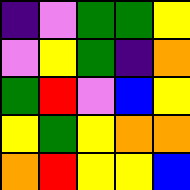[["indigo", "violet", "green", "green", "yellow"], ["violet", "yellow", "green", "indigo", "orange"], ["green", "red", "violet", "blue", "yellow"], ["yellow", "green", "yellow", "orange", "orange"], ["orange", "red", "yellow", "yellow", "blue"]]